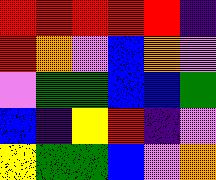[["red", "red", "red", "red", "red", "indigo"], ["red", "orange", "violet", "blue", "orange", "violet"], ["violet", "green", "green", "blue", "blue", "green"], ["blue", "indigo", "yellow", "red", "indigo", "violet"], ["yellow", "green", "green", "blue", "violet", "orange"]]